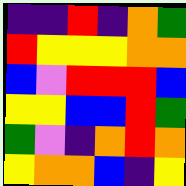[["indigo", "indigo", "red", "indigo", "orange", "green"], ["red", "yellow", "yellow", "yellow", "orange", "orange"], ["blue", "violet", "red", "red", "red", "blue"], ["yellow", "yellow", "blue", "blue", "red", "green"], ["green", "violet", "indigo", "orange", "red", "orange"], ["yellow", "orange", "orange", "blue", "indigo", "yellow"]]